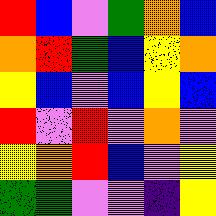[["red", "blue", "violet", "green", "orange", "blue"], ["orange", "red", "green", "blue", "yellow", "orange"], ["yellow", "blue", "violet", "blue", "yellow", "blue"], ["red", "violet", "red", "violet", "orange", "violet"], ["yellow", "orange", "red", "blue", "violet", "yellow"], ["green", "green", "violet", "violet", "indigo", "yellow"]]